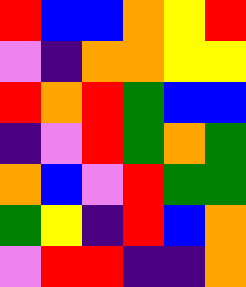[["red", "blue", "blue", "orange", "yellow", "red"], ["violet", "indigo", "orange", "orange", "yellow", "yellow"], ["red", "orange", "red", "green", "blue", "blue"], ["indigo", "violet", "red", "green", "orange", "green"], ["orange", "blue", "violet", "red", "green", "green"], ["green", "yellow", "indigo", "red", "blue", "orange"], ["violet", "red", "red", "indigo", "indigo", "orange"]]